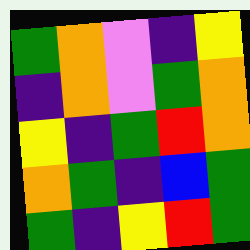[["green", "orange", "violet", "indigo", "yellow"], ["indigo", "orange", "violet", "green", "orange"], ["yellow", "indigo", "green", "red", "orange"], ["orange", "green", "indigo", "blue", "green"], ["green", "indigo", "yellow", "red", "green"]]